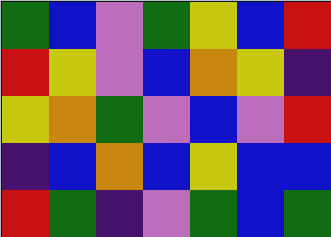[["green", "blue", "violet", "green", "yellow", "blue", "red"], ["red", "yellow", "violet", "blue", "orange", "yellow", "indigo"], ["yellow", "orange", "green", "violet", "blue", "violet", "red"], ["indigo", "blue", "orange", "blue", "yellow", "blue", "blue"], ["red", "green", "indigo", "violet", "green", "blue", "green"]]